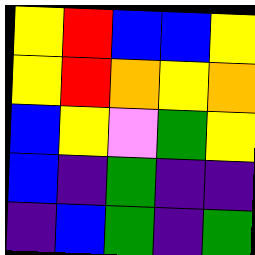[["yellow", "red", "blue", "blue", "yellow"], ["yellow", "red", "orange", "yellow", "orange"], ["blue", "yellow", "violet", "green", "yellow"], ["blue", "indigo", "green", "indigo", "indigo"], ["indigo", "blue", "green", "indigo", "green"]]